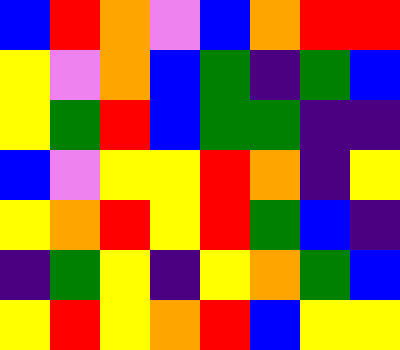[["blue", "red", "orange", "violet", "blue", "orange", "red", "red"], ["yellow", "violet", "orange", "blue", "green", "indigo", "green", "blue"], ["yellow", "green", "red", "blue", "green", "green", "indigo", "indigo"], ["blue", "violet", "yellow", "yellow", "red", "orange", "indigo", "yellow"], ["yellow", "orange", "red", "yellow", "red", "green", "blue", "indigo"], ["indigo", "green", "yellow", "indigo", "yellow", "orange", "green", "blue"], ["yellow", "red", "yellow", "orange", "red", "blue", "yellow", "yellow"]]